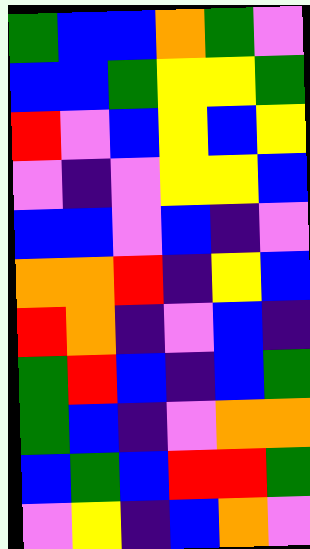[["green", "blue", "blue", "orange", "green", "violet"], ["blue", "blue", "green", "yellow", "yellow", "green"], ["red", "violet", "blue", "yellow", "blue", "yellow"], ["violet", "indigo", "violet", "yellow", "yellow", "blue"], ["blue", "blue", "violet", "blue", "indigo", "violet"], ["orange", "orange", "red", "indigo", "yellow", "blue"], ["red", "orange", "indigo", "violet", "blue", "indigo"], ["green", "red", "blue", "indigo", "blue", "green"], ["green", "blue", "indigo", "violet", "orange", "orange"], ["blue", "green", "blue", "red", "red", "green"], ["violet", "yellow", "indigo", "blue", "orange", "violet"]]